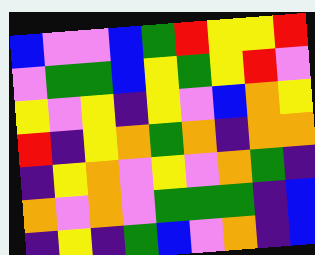[["blue", "violet", "violet", "blue", "green", "red", "yellow", "yellow", "red"], ["violet", "green", "green", "blue", "yellow", "green", "yellow", "red", "violet"], ["yellow", "violet", "yellow", "indigo", "yellow", "violet", "blue", "orange", "yellow"], ["red", "indigo", "yellow", "orange", "green", "orange", "indigo", "orange", "orange"], ["indigo", "yellow", "orange", "violet", "yellow", "violet", "orange", "green", "indigo"], ["orange", "violet", "orange", "violet", "green", "green", "green", "indigo", "blue"], ["indigo", "yellow", "indigo", "green", "blue", "violet", "orange", "indigo", "blue"]]